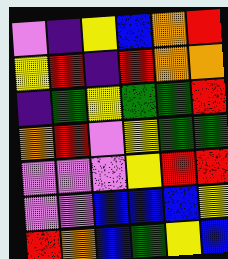[["violet", "indigo", "yellow", "blue", "orange", "red"], ["yellow", "red", "indigo", "red", "orange", "orange"], ["indigo", "green", "yellow", "green", "green", "red"], ["orange", "red", "violet", "yellow", "green", "green"], ["violet", "violet", "violet", "yellow", "red", "red"], ["violet", "violet", "blue", "blue", "blue", "yellow"], ["red", "orange", "blue", "green", "yellow", "blue"]]